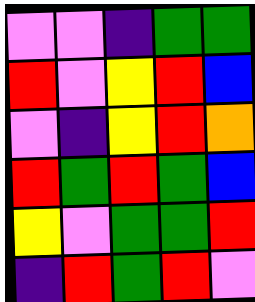[["violet", "violet", "indigo", "green", "green"], ["red", "violet", "yellow", "red", "blue"], ["violet", "indigo", "yellow", "red", "orange"], ["red", "green", "red", "green", "blue"], ["yellow", "violet", "green", "green", "red"], ["indigo", "red", "green", "red", "violet"]]